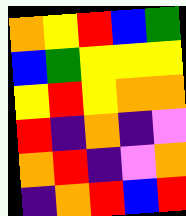[["orange", "yellow", "red", "blue", "green"], ["blue", "green", "yellow", "yellow", "yellow"], ["yellow", "red", "yellow", "orange", "orange"], ["red", "indigo", "orange", "indigo", "violet"], ["orange", "red", "indigo", "violet", "orange"], ["indigo", "orange", "red", "blue", "red"]]